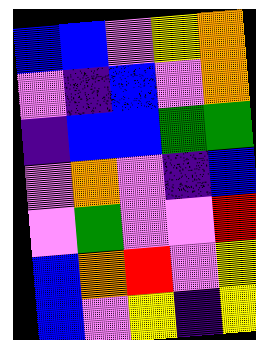[["blue", "blue", "violet", "yellow", "orange"], ["violet", "indigo", "blue", "violet", "orange"], ["indigo", "blue", "blue", "green", "green"], ["violet", "orange", "violet", "indigo", "blue"], ["violet", "green", "violet", "violet", "red"], ["blue", "orange", "red", "violet", "yellow"], ["blue", "violet", "yellow", "indigo", "yellow"]]